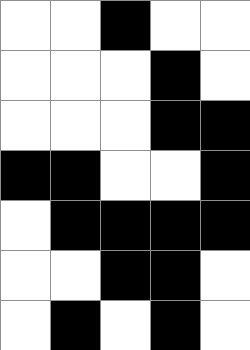[["white", "white", "black", "white", "white"], ["white", "white", "white", "black", "white"], ["white", "white", "white", "black", "black"], ["black", "black", "white", "white", "black"], ["white", "black", "black", "black", "black"], ["white", "white", "black", "black", "white"], ["white", "black", "white", "black", "white"]]